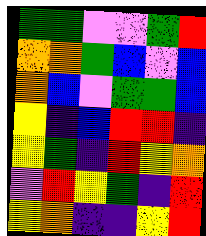[["green", "green", "violet", "violet", "green", "red"], ["orange", "orange", "green", "blue", "violet", "blue"], ["orange", "blue", "violet", "green", "green", "blue"], ["yellow", "indigo", "blue", "red", "red", "indigo"], ["yellow", "green", "indigo", "red", "yellow", "orange"], ["violet", "red", "yellow", "green", "indigo", "red"], ["yellow", "orange", "indigo", "indigo", "yellow", "red"]]